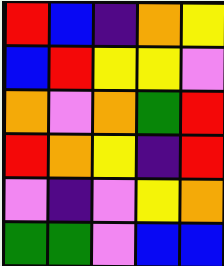[["red", "blue", "indigo", "orange", "yellow"], ["blue", "red", "yellow", "yellow", "violet"], ["orange", "violet", "orange", "green", "red"], ["red", "orange", "yellow", "indigo", "red"], ["violet", "indigo", "violet", "yellow", "orange"], ["green", "green", "violet", "blue", "blue"]]